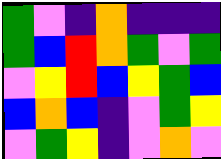[["green", "violet", "indigo", "orange", "indigo", "indigo", "indigo"], ["green", "blue", "red", "orange", "green", "violet", "green"], ["violet", "yellow", "red", "blue", "yellow", "green", "blue"], ["blue", "orange", "blue", "indigo", "violet", "green", "yellow"], ["violet", "green", "yellow", "indigo", "violet", "orange", "violet"]]